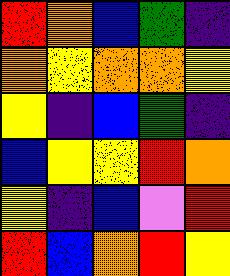[["red", "orange", "blue", "green", "indigo"], ["orange", "yellow", "orange", "orange", "yellow"], ["yellow", "indigo", "blue", "green", "indigo"], ["blue", "yellow", "yellow", "red", "orange"], ["yellow", "indigo", "blue", "violet", "red"], ["red", "blue", "orange", "red", "yellow"]]